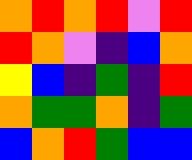[["orange", "red", "orange", "red", "violet", "red"], ["red", "orange", "violet", "indigo", "blue", "orange"], ["yellow", "blue", "indigo", "green", "indigo", "red"], ["orange", "green", "green", "orange", "indigo", "green"], ["blue", "orange", "red", "green", "blue", "blue"]]